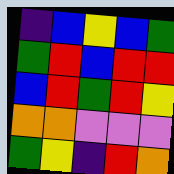[["indigo", "blue", "yellow", "blue", "green"], ["green", "red", "blue", "red", "red"], ["blue", "red", "green", "red", "yellow"], ["orange", "orange", "violet", "violet", "violet"], ["green", "yellow", "indigo", "red", "orange"]]